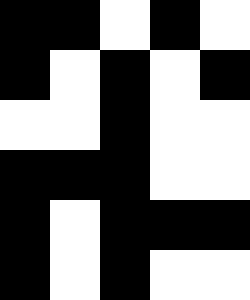[["black", "black", "white", "black", "white"], ["black", "white", "black", "white", "black"], ["white", "white", "black", "white", "white"], ["black", "black", "black", "white", "white"], ["black", "white", "black", "black", "black"], ["black", "white", "black", "white", "white"]]